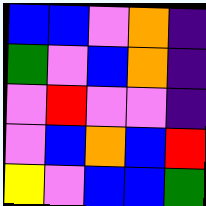[["blue", "blue", "violet", "orange", "indigo"], ["green", "violet", "blue", "orange", "indigo"], ["violet", "red", "violet", "violet", "indigo"], ["violet", "blue", "orange", "blue", "red"], ["yellow", "violet", "blue", "blue", "green"]]